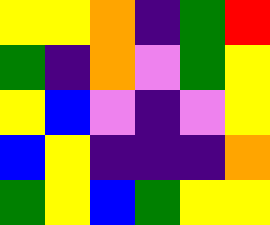[["yellow", "yellow", "orange", "indigo", "green", "red"], ["green", "indigo", "orange", "violet", "green", "yellow"], ["yellow", "blue", "violet", "indigo", "violet", "yellow"], ["blue", "yellow", "indigo", "indigo", "indigo", "orange"], ["green", "yellow", "blue", "green", "yellow", "yellow"]]